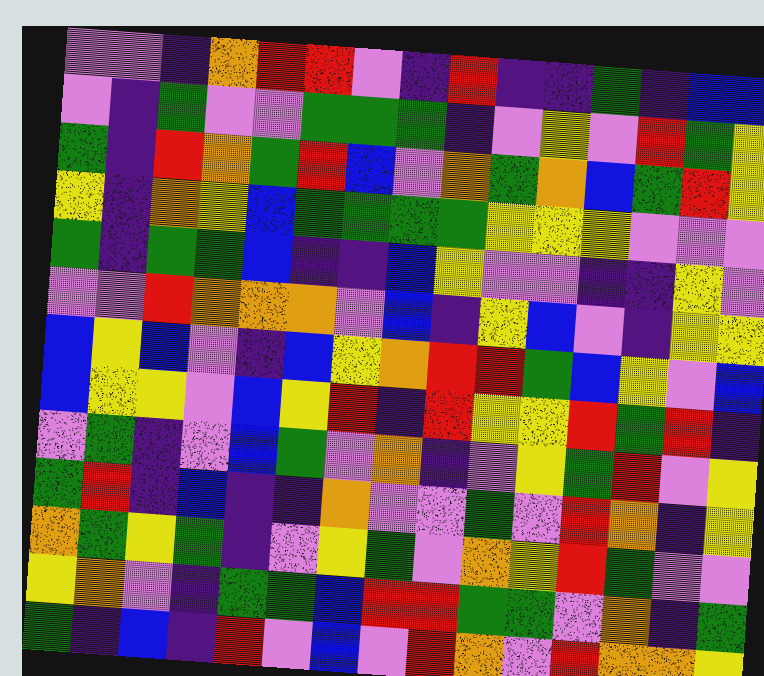[["violet", "violet", "indigo", "orange", "red", "red", "violet", "indigo", "red", "indigo", "indigo", "green", "indigo", "blue", "blue"], ["violet", "indigo", "green", "violet", "violet", "green", "green", "green", "indigo", "violet", "yellow", "violet", "red", "green", "yellow"], ["green", "indigo", "red", "orange", "green", "red", "blue", "violet", "orange", "green", "orange", "blue", "green", "red", "yellow"], ["yellow", "indigo", "orange", "yellow", "blue", "green", "green", "green", "green", "yellow", "yellow", "yellow", "violet", "violet", "violet"], ["green", "indigo", "green", "green", "blue", "indigo", "indigo", "blue", "yellow", "violet", "violet", "indigo", "indigo", "yellow", "violet"], ["violet", "violet", "red", "orange", "orange", "orange", "violet", "blue", "indigo", "yellow", "blue", "violet", "indigo", "yellow", "yellow"], ["blue", "yellow", "blue", "violet", "indigo", "blue", "yellow", "orange", "red", "red", "green", "blue", "yellow", "violet", "blue"], ["blue", "yellow", "yellow", "violet", "blue", "yellow", "red", "indigo", "red", "yellow", "yellow", "red", "green", "red", "indigo"], ["violet", "green", "indigo", "violet", "blue", "green", "violet", "orange", "indigo", "violet", "yellow", "green", "red", "violet", "yellow"], ["green", "red", "indigo", "blue", "indigo", "indigo", "orange", "violet", "violet", "green", "violet", "red", "orange", "indigo", "yellow"], ["orange", "green", "yellow", "green", "indigo", "violet", "yellow", "green", "violet", "orange", "yellow", "red", "green", "violet", "violet"], ["yellow", "orange", "violet", "indigo", "green", "green", "blue", "red", "red", "green", "green", "violet", "orange", "indigo", "green"], ["green", "indigo", "blue", "indigo", "red", "violet", "blue", "violet", "red", "orange", "violet", "red", "orange", "orange", "yellow"]]